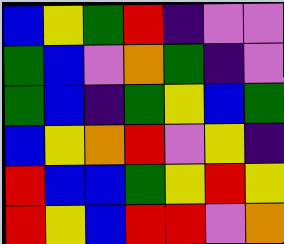[["blue", "yellow", "green", "red", "indigo", "violet", "violet"], ["green", "blue", "violet", "orange", "green", "indigo", "violet"], ["green", "blue", "indigo", "green", "yellow", "blue", "green"], ["blue", "yellow", "orange", "red", "violet", "yellow", "indigo"], ["red", "blue", "blue", "green", "yellow", "red", "yellow"], ["red", "yellow", "blue", "red", "red", "violet", "orange"]]